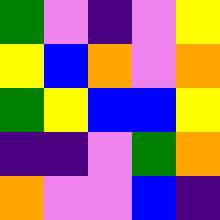[["green", "violet", "indigo", "violet", "yellow"], ["yellow", "blue", "orange", "violet", "orange"], ["green", "yellow", "blue", "blue", "yellow"], ["indigo", "indigo", "violet", "green", "orange"], ["orange", "violet", "violet", "blue", "indigo"]]